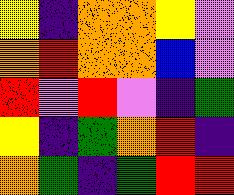[["yellow", "indigo", "orange", "orange", "yellow", "violet"], ["orange", "red", "orange", "orange", "blue", "violet"], ["red", "violet", "red", "violet", "indigo", "green"], ["yellow", "indigo", "green", "orange", "red", "indigo"], ["orange", "green", "indigo", "green", "red", "red"]]